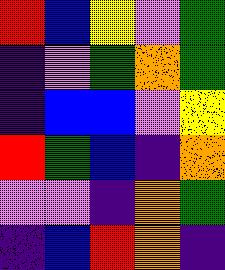[["red", "blue", "yellow", "violet", "green"], ["indigo", "violet", "green", "orange", "green"], ["indigo", "blue", "blue", "violet", "yellow"], ["red", "green", "blue", "indigo", "orange"], ["violet", "violet", "indigo", "orange", "green"], ["indigo", "blue", "red", "orange", "indigo"]]